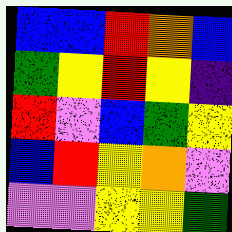[["blue", "blue", "red", "orange", "blue"], ["green", "yellow", "red", "yellow", "indigo"], ["red", "violet", "blue", "green", "yellow"], ["blue", "red", "yellow", "orange", "violet"], ["violet", "violet", "yellow", "yellow", "green"]]